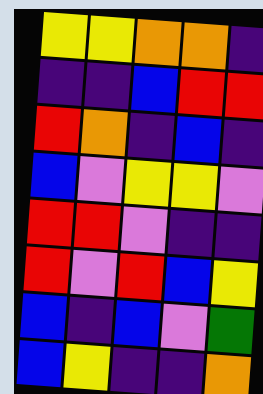[["yellow", "yellow", "orange", "orange", "indigo"], ["indigo", "indigo", "blue", "red", "red"], ["red", "orange", "indigo", "blue", "indigo"], ["blue", "violet", "yellow", "yellow", "violet"], ["red", "red", "violet", "indigo", "indigo"], ["red", "violet", "red", "blue", "yellow"], ["blue", "indigo", "blue", "violet", "green"], ["blue", "yellow", "indigo", "indigo", "orange"]]